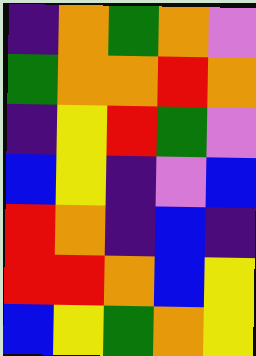[["indigo", "orange", "green", "orange", "violet"], ["green", "orange", "orange", "red", "orange"], ["indigo", "yellow", "red", "green", "violet"], ["blue", "yellow", "indigo", "violet", "blue"], ["red", "orange", "indigo", "blue", "indigo"], ["red", "red", "orange", "blue", "yellow"], ["blue", "yellow", "green", "orange", "yellow"]]